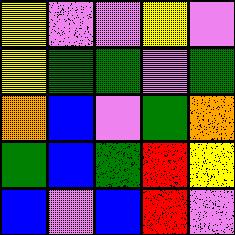[["yellow", "violet", "violet", "yellow", "violet"], ["yellow", "green", "green", "violet", "green"], ["orange", "blue", "violet", "green", "orange"], ["green", "blue", "green", "red", "yellow"], ["blue", "violet", "blue", "red", "violet"]]